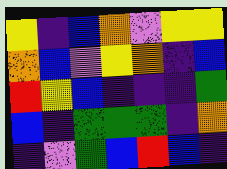[["yellow", "indigo", "blue", "orange", "violet", "yellow", "yellow"], ["orange", "blue", "violet", "yellow", "orange", "indigo", "blue"], ["red", "yellow", "blue", "indigo", "indigo", "indigo", "green"], ["blue", "indigo", "green", "green", "green", "indigo", "orange"], ["indigo", "violet", "green", "blue", "red", "blue", "indigo"]]